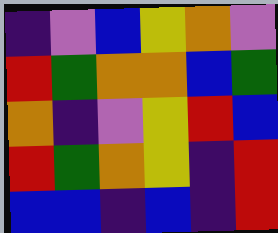[["indigo", "violet", "blue", "yellow", "orange", "violet"], ["red", "green", "orange", "orange", "blue", "green"], ["orange", "indigo", "violet", "yellow", "red", "blue"], ["red", "green", "orange", "yellow", "indigo", "red"], ["blue", "blue", "indigo", "blue", "indigo", "red"]]